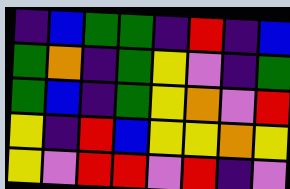[["indigo", "blue", "green", "green", "indigo", "red", "indigo", "blue"], ["green", "orange", "indigo", "green", "yellow", "violet", "indigo", "green"], ["green", "blue", "indigo", "green", "yellow", "orange", "violet", "red"], ["yellow", "indigo", "red", "blue", "yellow", "yellow", "orange", "yellow"], ["yellow", "violet", "red", "red", "violet", "red", "indigo", "violet"]]